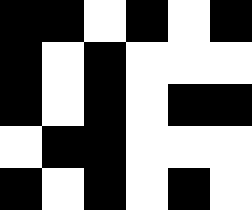[["black", "black", "white", "black", "white", "black"], ["black", "white", "black", "white", "white", "white"], ["black", "white", "black", "white", "black", "black"], ["white", "black", "black", "white", "white", "white"], ["black", "white", "black", "white", "black", "white"]]